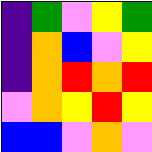[["indigo", "green", "violet", "yellow", "green"], ["indigo", "orange", "blue", "violet", "yellow"], ["indigo", "orange", "red", "orange", "red"], ["violet", "orange", "yellow", "red", "yellow"], ["blue", "blue", "violet", "orange", "violet"]]